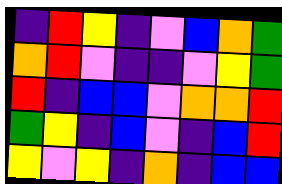[["indigo", "red", "yellow", "indigo", "violet", "blue", "orange", "green"], ["orange", "red", "violet", "indigo", "indigo", "violet", "yellow", "green"], ["red", "indigo", "blue", "blue", "violet", "orange", "orange", "red"], ["green", "yellow", "indigo", "blue", "violet", "indigo", "blue", "red"], ["yellow", "violet", "yellow", "indigo", "orange", "indigo", "blue", "blue"]]